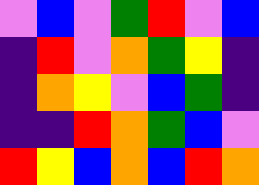[["violet", "blue", "violet", "green", "red", "violet", "blue"], ["indigo", "red", "violet", "orange", "green", "yellow", "indigo"], ["indigo", "orange", "yellow", "violet", "blue", "green", "indigo"], ["indigo", "indigo", "red", "orange", "green", "blue", "violet"], ["red", "yellow", "blue", "orange", "blue", "red", "orange"]]